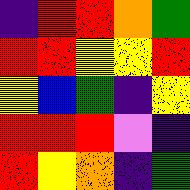[["indigo", "red", "red", "orange", "green"], ["red", "red", "yellow", "yellow", "red"], ["yellow", "blue", "green", "indigo", "yellow"], ["red", "red", "red", "violet", "indigo"], ["red", "yellow", "orange", "indigo", "green"]]